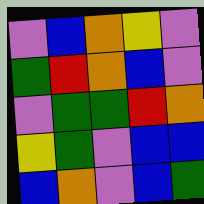[["violet", "blue", "orange", "yellow", "violet"], ["green", "red", "orange", "blue", "violet"], ["violet", "green", "green", "red", "orange"], ["yellow", "green", "violet", "blue", "blue"], ["blue", "orange", "violet", "blue", "green"]]